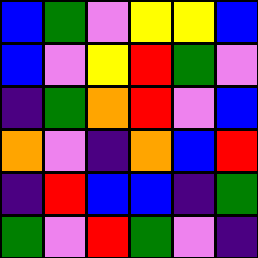[["blue", "green", "violet", "yellow", "yellow", "blue"], ["blue", "violet", "yellow", "red", "green", "violet"], ["indigo", "green", "orange", "red", "violet", "blue"], ["orange", "violet", "indigo", "orange", "blue", "red"], ["indigo", "red", "blue", "blue", "indigo", "green"], ["green", "violet", "red", "green", "violet", "indigo"]]